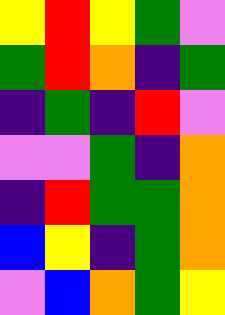[["yellow", "red", "yellow", "green", "violet"], ["green", "red", "orange", "indigo", "green"], ["indigo", "green", "indigo", "red", "violet"], ["violet", "violet", "green", "indigo", "orange"], ["indigo", "red", "green", "green", "orange"], ["blue", "yellow", "indigo", "green", "orange"], ["violet", "blue", "orange", "green", "yellow"]]